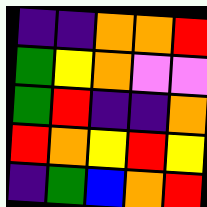[["indigo", "indigo", "orange", "orange", "red"], ["green", "yellow", "orange", "violet", "violet"], ["green", "red", "indigo", "indigo", "orange"], ["red", "orange", "yellow", "red", "yellow"], ["indigo", "green", "blue", "orange", "red"]]